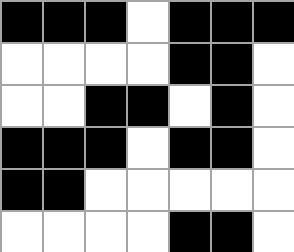[["black", "black", "black", "white", "black", "black", "black"], ["white", "white", "white", "white", "black", "black", "white"], ["white", "white", "black", "black", "white", "black", "white"], ["black", "black", "black", "white", "black", "black", "white"], ["black", "black", "white", "white", "white", "white", "white"], ["white", "white", "white", "white", "black", "black", "white"]]